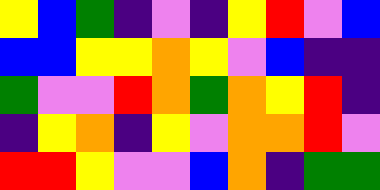[["yellow", "blue", "green", "indigo", "violet", "indigo", "yellow", "red", "violet", "blue"], ["blue", "blue", "yellow", "yellow", "orange", "yellow", "violet", "blue", "indigo", "indigo"], ["green", "violet", "violet", "red", "orange", "green", "orange", "yellow", "red", "indigo"], ["indigo", "yellow", "orange", "indigo", "yellow", "violet", "orange", "orange", "red", "violet"], ["red", "red", "yellow", "violet", "violet", "blue", "orange", "indigo", "green", "green"]]